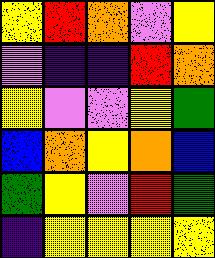[["yellow", "red", "orange", "violet", "yellow"], ["violet", "indigo", "indigo", "red", "orange"], ["yellow", "violet", "violet", "yellow", "green"], ["blue", "orange", "yellow", "orange", "blue"], ["green", "yellow", "violet", "red", "green"], ["indigo", "yellow", "yellow", "yellow", "yellow"]]